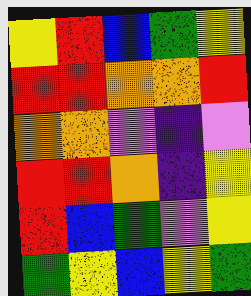[["yellow", "red", "blue", "green", "yellow"], ["red", "red", "orange", "orange", "red"], ["orange", "orange", "violet", "indigo", "violet"], ["red", "red", "orange", "indigo", "yellow"], ["red", "blue", "green", "violet", "yellow"], ["green", "yellow", "blue", "yellow", "green"]]